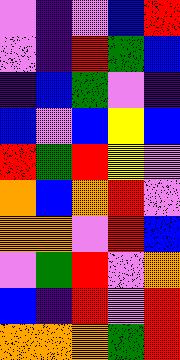[["violet", "indigo", "violet", "blue", "red"], ["violet", "indigo", "red", "green", "blue"], ["indigo", "blue", "green", "violet", "indigo"], ["blue", "violet", "blue", "yellow", "blue"], ["red", "green", "red", "yellow", "violet"], ["orange", "blue", "orange", "red", "violet"], ["orange", "orange", "violet", "red", "blue"], ["violet", "green", "red", "violet", "orange"], ["blue", "indigo", "red", "violet", "red"], ["orange", "orange", "orange", "green", "red"]]